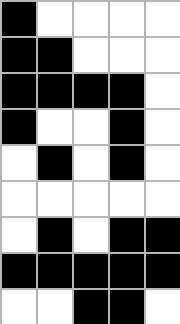[["black", "white", "white", "white", "white"], ["black", "black", "white", "white", "white"], ["black", "black", "black", "black", "white"], ["black", "white", "white", "black", "white"], ["white", "black", "white", "black", "white"], ["white", "white", "white", "white", "white"], ["white", "black", "white", "black", "black"], ["black", "black", "black", "black", "black"], ["white", "white", "black", "black", "white"]]